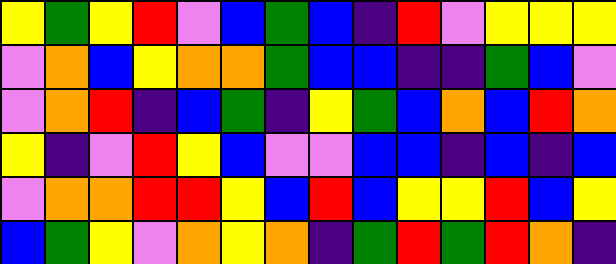[["yellow", "green", "yellow", "red", "violet", "blue", "green", "blue", "indigo", "red", "violet", "yellow", "yellow", "yellow"], ["violet", "orange", "blue", "yellow", "orange", "orange", "green", "blue", "blue", "indigo", "indigo", "green", "blue", "violet"], ["violet", "orange", "red", "indigo", "blue", "green", "indigo", "yellow", "green", "blue", "orange", "blue", "red", "orange"], ["yellow", "indigo", "violet", "red", "yellow", "blue", "violet", "violet", "blue", "blue", "indigo", "blue", "indigo", "blue"], ["violet", "orange", "orange", "red", "red", "yellow", "blue", "red", "blue", "yellow", "yellow", "red", "blue", "yellow"], ["blue", "green", "yellow", "violet", "orange", "yellow", "orange", "indigo", "green", "red", "green", "red", "orange", "indigo"]]